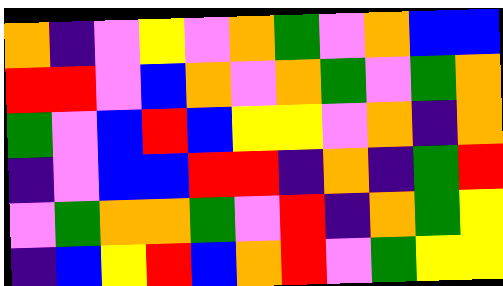[["orange", "indigo", "violet", "yellow", "violet", "orange", "green", "violet", "orange", "blue", "blue"], ["red", "red", "violet", "blue", "orange", "violet", "orange", "green", "violet", "green", "orange"], ["green", "violet", "blue", "red", "blue", "yellow", "yellow", "violet", "orange", "indigo", "orange"], ["indigo", "violet", "blue", "blue", "red", "red", "indigo", "orange", "indigo", "green", "red"], ["violet", "green", "orange", "orange", "green", "violet", "red", "indigo", "orange", "green", "yellow"], ["indigo", "blue", "yellow", "red", "blue", "orange", "red", "violet", "green", "yellow", "yellow"]]